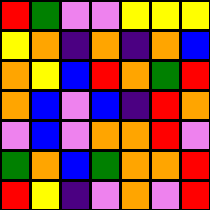[["red", "green", "violet", "violet", "yellow", "yellow", "yellow"], ["yellow", "orange", "indigo", "orange", "indigo", "orange", "blue"], ["orange", "yellow", "blue", "red", "orange", "green", "red"], ["orange", "blue", "violet", "blue", "indigo", "red", "orange"], ["violet", "blue", "violet", "orange", "orange", "red", "violet"], ["green", "orange", "blue", "green", "orange", "orange", "red"], ["red", "yellow", "indigo", "violet", "orange", "violet", "red"]]